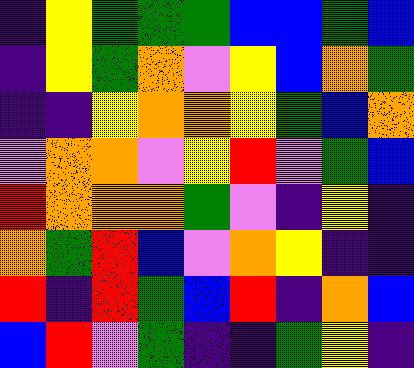[["indigo", "yellow", "green", "green", "green", "blue", "blue", "green", "blue"], ["indigo", "yellow", "green", "orange", "violet", "yellow", "blue", "orange", "green"], ["indigo", "indigo", "yellow", "orange", "orange", "yellow", "green", "blue", "orange"], ["violet", "orange", "orange", "violet", "yellow", "red", "violet", "green", "blue"], ["red", "orange", "orange", "orange", "green", "violet", "indigo", "yellow", "indigo"], ["orange", "green", "red", "blue", "violet", "orange", "yellow", "indigo", "indigo"], ["red", "indigo", "red", "green", "blue", "red", "indigo", "orange", "blue"], ["blue", "red", "violet", "green", "indigo", "indigo", "green", "yellow", "indigo"]]